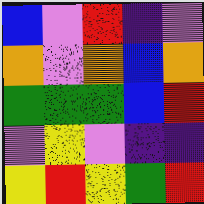[["blue", "violet", "red", "indigo", "violet"], ["orange", "violet", "orange", "blue", "orange"], ["green", "green", "green", "blue", "red"], ["violet", "yellow", "violet", "indigo", "indigo"], ["yellow", "red", "yellow", "green", "red"]]